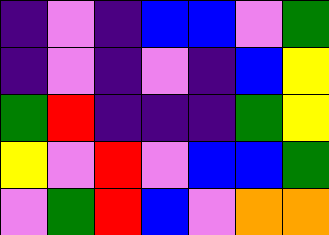[["indigo", "violet", "indigo", "blue", "blue", "violet", "green"], ["indigo", "violet", "indigo", "violet", "indigo", "blue", "yellow"], ["green", "red", "indigo", "indigo", "indigo", "green", "yellow"], ["yellow", "violet", "red", "violet", "blue", "blue", "green"], ["violet", "green", "red", "blue", "violet", "orange", "orange"]]